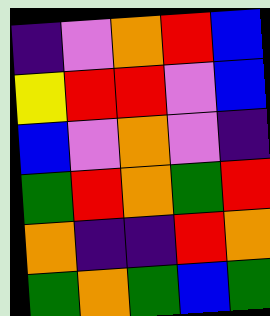[["indigo", "violet", "orange", "red", "blue"], ["yellow", "red", "red", "violet", "blue"], ["blue", "violet", "orange", "violet", "indigo"], ["green", "red", "orange", "green", "red"], ["orange", "indigo", "indigo", "red", "orange"], ["green", "orange", "green", "blue", "green"]]